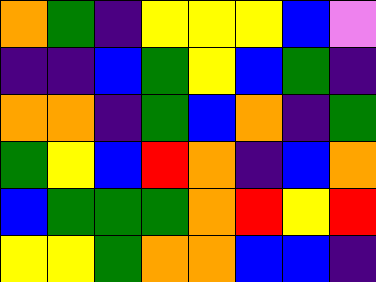[["orange", "green", "indigo", "yellow", "yellow", "yellow", "blue", "violet"], ["indigo", "indigo", "blue", "green", "yellow", "blue", "green", "indigo"], ["orange", "orange", "indigo", "green", "blue", "orange", "indigo", "green"], ["green", "yellow", "blue", "red", "orange", "indigo", "blue", "orange"], ["blue", "green", "green", "green", "orange", "red", "yellow", "red"], ["yellow", "yellow", "green", "orange", "orange", "blue", "blue", "indigo"]]